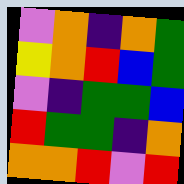[["violet", "orange", "indigo", "orange", "green"], ["yellow", "orange", "red", "blue", "green"], ["violet", "indigo", "green", "green", "blue"], ["red", "green", "green", "indigo", "orange"], ["orange", "orange", "red", "violet", "red"]]